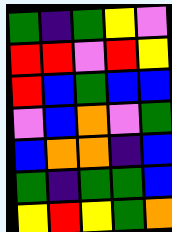[["green", "indigo", "green", "yellow", "violet"], ["red", "red", "violet", "red", "yellow"], ["red", "blue", "green", "blue", "blue"], ["violet", "blue", "orange", "violet", "green"], ["blue", "orange", "orange", "indigo", "blue"], ["green", "indigo", "green", "green", "blue"], ["yellow", "red", "yellow", "green", "orange"]]